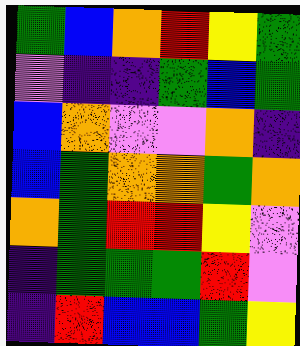[["green", "blue", "orange", "red", "yellow", "green"], ["violet", "indigo", "indigo", "green", "blue", "green"], ["blue", "orange", "violet", "violet", "orange", "indigo"], ["blue", "green", "orange", "orange", "green", "orange"], ["orange", "green", "red", "red", "yellow", "violet"], ["indigo", "green", "green", "green", "red", "violet"], ["indigo", "red", "blue", "blue", "green", "yellow"]]